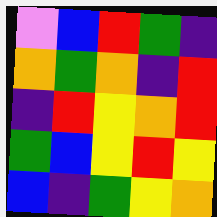[["violet", "blue", "red", "green", "indigo"], ["orange", "green", "orange", "indigo", "red"], ["indigo", "red", "yellow", "orange", "red"], ["green", "blue", "yellow", "red", "yellow"], ["blue", "indigo", "green", "yellow", "orange"]]